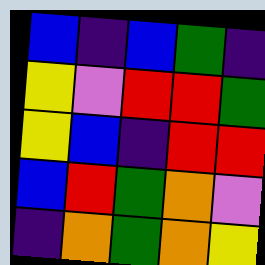[["blue", "indigo", "blue", "green", "indigo"], ["yellow", "violet", "red", "red", "green"], ["yellow", "blue", "indigo", "red", "red"], ["blue", "red", "green", "orange", "violet"], ["indigo", "orange", "green", "orange", "yellow"]]